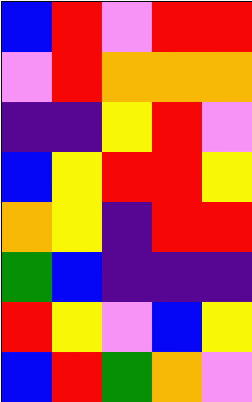[["blue", "red", "violet", "red", "red"], ["violet", "red", "orange", "orange", "orange"], ["indigo", "indigo", "yellow", "red", "violet"], ["blue", "yellow", "red", "red", "yellow"], ["orange", "yellow", "indigo", "red", "red"], ["green", "blue", "indigo", "indigo", "indigo"], ["red", "yellow", "violet", "blue", "yellow"], ["blue", "red", "green", "orange", "violet"]]